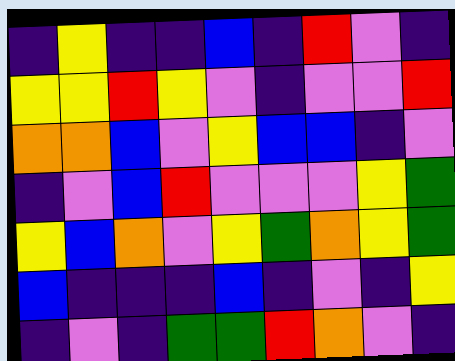[["indigo", "yellow", "indigo", "indigo", "blue", "indigo", "red", "violet", "indigo"], ["yellow", "yellow", "red", "yellow", "violet", "indigo", "violet", "violet", "red"], ["orange", "orange", "blue", "violet", "yellow", "blue", "blue", "indigo", "violet"], ["indigo", "violet", "blue", "red", "violet", "violet", "violet", "yellow", "green"], ["yellow", "blue", "orange", "violet", "yellow", "green", "orange", "yellow", "green"], ["blue", "indigo", "indigo", "indigo", "blue", "indigo", "violet", "indigo", "yellow"], ["indigo", "violet", "indigo", "green", "green", "red", "orange", "violet", "indigo"]]